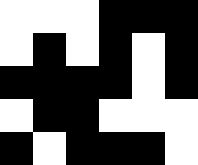[["white", "white", "white", "black", "black", "black"], ["white", "black", "white", "black", "white", "black"], ["black", "black", "black", "black", "white", "black"], ["white", "black", "black", "white", "white", "white"], ["black", "white", "black", "black", "black", "white"]]